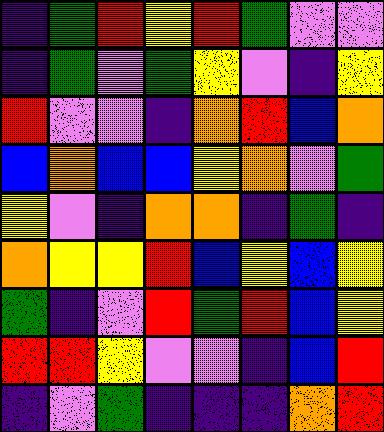[["indigo", "green", "red", "yellow", "red", "green", "violet", "violet"], ["indigo", "green", "violet", "green", "yellow", "violet", "indigo", "yellow"], ["red", "violet", "violet", "indigo", "orange", "red", "blue", "orange"], ["blue", "orange", "blue", "blue", "yellow", "orange", "violet", "green"], ["yellow", "violet", "indigo", "orange", "orange", "indigo", "green", "indigo"], ["orange", "yellow", "yellow", "red", "blue", "yellow", "blue", "yellow"], ["green", "indigo", "violet", "red", "green", "red", "blue", "yellow"], ["red", "red", "yellow", "violet", "violet", "indigo", "blue", "red"], ["indigo", "violet", "green", "indigo", "indigo", "indigo", "orange", "red"]]